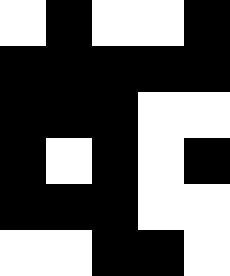[["white", "black", "white", "white", "black"], ["black", "black", "black", "black", "black"], ["black", "black", "black", "white", "white"], ["black", "white", "black", "white", "black"], ["black", "black", "black", "white", "white"], ["white", "white", "black", "black", "white"]]